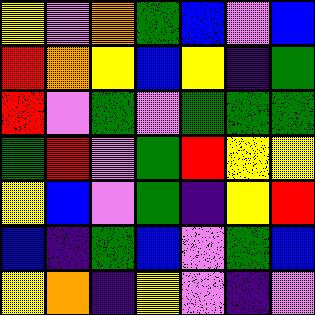[["yellow", "violet", "orange", "green", "blue", "violet", "blue"], ["red", "orange", "yellow", "blue", "yellow", "indigo", "green"], ["red", "violet", "green", "violet", "green", "green", "green"], ["green", "red", "violet", "green", "red", "yellow", "yellow"], ["yellow", "blue", "violet", "green", "indigo", "yellow", "red"], ["blue", "indigo", "green", "blue", "violet", "green", "blue"], ["yellow", "orange", "indigo", "yellow", "violet", "indigo", "violet"]]